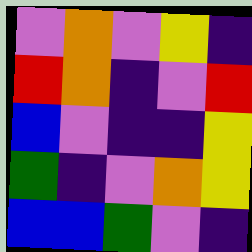[["violet", "orange", "violet", "yellow", "indigo"], ["red", "orange", "indigo", "violet", "red"], ["blue", "violet", "indigo", "indigo", "yellow"], ["green", "indigo", "violet", "orange", "yellow"], ["blue", "blue", "green", "violet", "indigo"]]